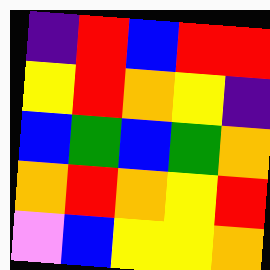[["indigo", "red", "blue", "red", "red"], ["yellow", "red", "orange", "yellow", "indigo"], ["blue", "green", "blue", "green", "orange"], ["orange", "red", "orange", "yellow", "red"], ["violet", "blue", "yellow", "yellow", "orange"]]